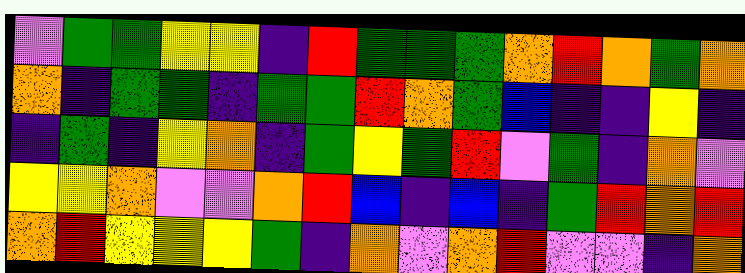[["violet", "green", "green", "yellow", "yellow", "indigo", "red", "green", "green", "green", "orange", "red", "orange", "green", "orange"], ["orange", "indigo", "green", "green", "indigo", "green", "green", "red", "orange", "green", "blue", "indigo", "indigo", "yellow", "indigo"], ["indigo", "green", "indigo", "yellow", "orange", "indigo", "green", "yellow", "green", "red", "violet", "green", "indigo", "orange", "violet"], ["yellow", "yellow", "orange", "violet", "violet", "orange", "red", "blue", "indigo", "blue", "indigo", "green", "red", "orange", "red"], ["orange", "red", "yellow", "yellow", "yellow", "green", "indigo", "orange", "violet", "orange", "red", "violet", "violet", "indigo", "orange"]]